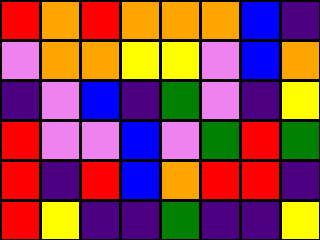[["red", "orange", "red", "orange", "orange", "orange", "blue", "indigo"], ["violet", "orange", "orange", "yellow", "yellow", "violet", "blue", "orange"], ["indigo", "violet", "blue", "indigo", "green", "violet", "indigo", "yellow"], ["red", "violet", "violet", "blue", "violet", "green", "red", "green"], ["red", "indigo", "red", "blue", "orange", "red", "red", "indigo"], ["red", "yellow", "indigo", "indigo", "green", "indigo", "indigo", "yellow"]]